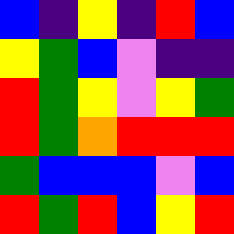[["blue", "indigo", "yellow", "indigo", "red", "blue"], ["yellow", "green", "blue", "violet", "indigo", "indigo"], ["red", "green", "yellow", "violet", "yellow", "green"], ["red", "green", "orange", "red", "red", "red"], ["green", "blue", "blue", "blue", "violet", "blue"], ["red", "green", "red", "blue", "yellow", "red"]]